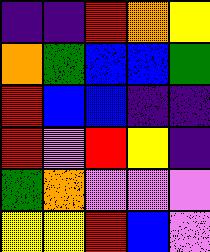[["indigo", "indigo", "red", "orange", "yellow"], ["orange", "green", "blue", "blue", "green"], ["red", "blue", "blue", "indigo", "indigo"], ["red", "violet", "red", "yellow", "indigo"], ["green", "orange", "violet", "violet", "violet"], ["yellow", "yellow", "red", "blue", "violet"]]